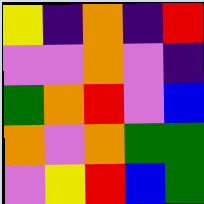[["yellow", "indigo", "orange", "indigo", "red"], ["violet", "violet", "orange", "violet", "indigo"], ["green", "orange", "red", "violet", "blue"], ["orange", "violet", "orange", "green", "green"], ["violet", "yellow", "red", "blue", "green"]]